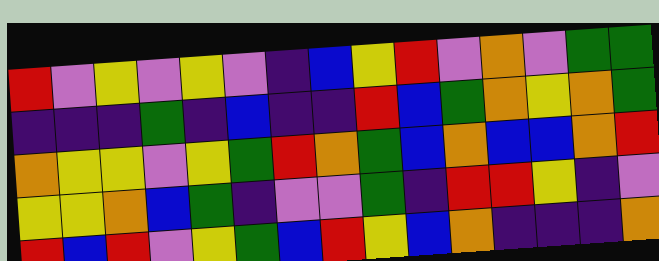[["red", "violet", "yellow", "violet", "yellow", "violet", "indigo", "blue", "yellow", "red", "violet", "orange", "violet", "green", "green"], ["indigo", "indigo", "indigo", "green", "indigo", "blue", "indigo", "indigo", "red", "blue", "green", "orange", "yellow", "orange", "green"], ["orange", "yellow", "yellow", "violet", "yellow", "green", "red", "orange", "green", "blue", "orange", "blue", "blue", "orange", "red"], ["yellow", "yellow", "orange", "blue", "green", "indigo", "violet", "violet", "green", "indigo", "red", "red", "yellow", "indigo", "violet"], ["red", "blue", "red", "violet", "yellow", "green", "blue", "red", "yellow", "blue", "orange", "indigo", "indigo", "indigo", "orange"]]